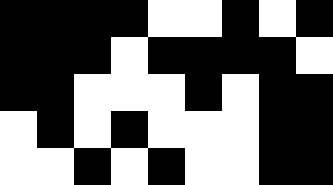[["black", "black", "black", "black", "white", "white", "black", "white", "black"], ["black", "black", "black", "white", "black", "black", "black", "black", "white"], ["black", "black", "white", "white", "white", "black", "white", "black", "black"], ["white", "black", "white", "black", "white", "white", "white", "black", "black"], ["white", "white", "black", "white", "black", "white", "white", "black", "black"]]